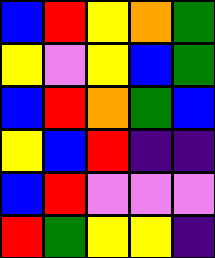[["blue", "red", "yellow", "orange", "green"], ["yellow", "violet", "yellow", "blue", "green"], ["blue", "red", "orange", "green", "blue"], ["yellow", "blue", "red", "indigo", "indigo"], ["blue", "red", "violet", "violet", "violet"], ["red", "green", "yellow", "yellow", "indigo"]]